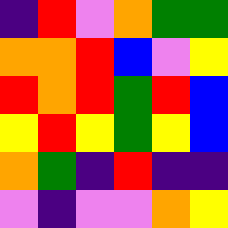[["indigo", "red", "violet", "orange", "green", "green"], ["orange", "orange", "red", "blue", "violet", "yellow"], ["red", "orange", "red", "green", "red", "blue"], ["yellow", "red", "yellow", "green", "yellow", "blue"], ["orange", "green", "indigo", "red", "indigo", "indigo"], ["violet", "indigo", "violet", "violet", "orange", "yellow"]]